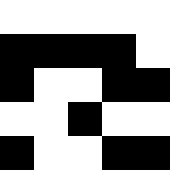[["white", "white", "white", "white", "white"], ["black", "black", "black", "black", "white"], ["black", "white", "white", "black", "black"], ["white", "white", "black", "white", "white"], ["black", "white", "white", "black", "black"]]